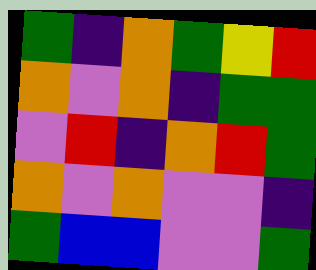[["green", "indigo", "orange", "green", "yellow", "red"], ["orange", "violet", "orange", "indigo", "green", "green"], ["violet", "red", "indigo", "orange", "red", "green"], ["orange", "violet", "orange", "violet", "violet", "indigo"], ["green", "blue", "blue", "violet", "violet", "green"]]